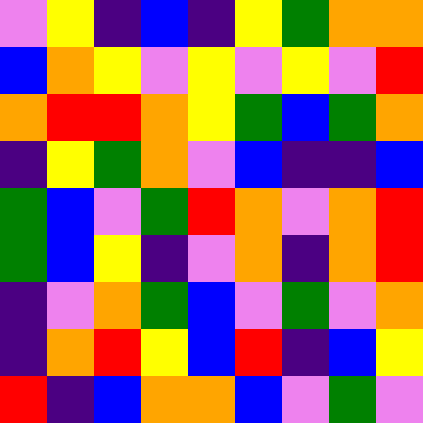[["violet", "yellow", "indigo", "blue", "indigo", "yellow", "green", "orange", "orange"], ["blue", "orange", "yellow", "violet", "yellow", "violet", "yellow", "violet", "red"], ["orange", "red", "red", "orange", "yellow", "green", "blue", "green", "orange"], ["indigo", "yellow", "green", "orange", "violet", "blue", "indigo", "indigo", "blue"], ["green", "blue", "violet", "green", "red", "orange", "violet", "orange", "red"], ["green", "blue", "yellow", "indigo", "violet", "orange", "indigo", "orange", "red"], ["indigo", "violet", "orange", "green", "blue", "violet", "green", "violet", "orange"], ["indigo", "orange", "red", "yellow", "blue", "red", "indigo", "blue", "yellow"], ["red", "indigo", "blue", "orange", "orange", "blue", "violet", "green", "violet"]]